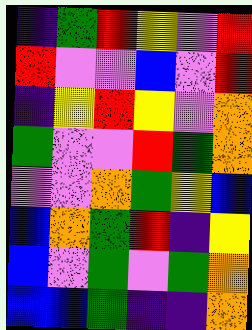[["indigo", "green", "red", "yellow", "violet", "red"], ["red", "violet", "violet", "blue", "violet", "red"], ["indigo", "yellow", "red", "yellow", "violet", "orange"], ["green", "violet", "violet", "red", "green", "orange"], ["violet", "violet", "orange", "green", "yellow", "blue"], ["blue", "orange", "green", "red", "indigo", "yellow"], ["blue", "violet", "green", "violet", "green", "orange"], ["blue", "blue", "green", "indigo", "indigo", "orange"]]